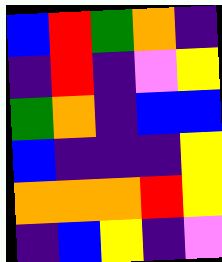[["blue", "red", "green", "orange", "indigo"], ["indigo", "red", "indigo", "violet", "yellow"], ["green", "orange", "indigo", "blue", "blue"], ["blue", "indigo", "indigo", "indigo", "yellow"], ["orange", "orange", "orange", "red", "yellow"], ["indigo", "blue", "yellow", "indigo", "violet"]]